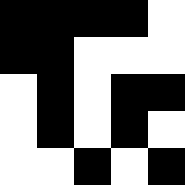[["black", "black", "black", "black", "white"], ["black", "black", "white", "white", "white"], ["white", "black", "white", "black", "black"], ["white", "black", "white", "black", "white"], ["white", "white", "black", "white", "black"]]